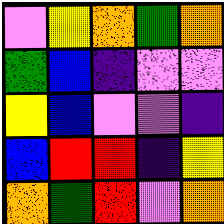[["violet", "yellow", "orange", "green", "orange"], ["green", "blue", "indigo", "violet", "violet"], ["yellow", "blue", "violet", "violet", "indigo"], ["blue", "red", "red", "indigo", "yellow"], ["orange", "green", "red", "violet", "orange"]]